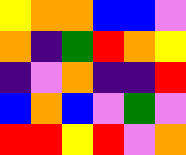[["yellow", "orange", "orange", "blue", "blue", "violet"], ["orange", "indigo", "green", "red", "orange", "yellow"], ["indigo", "violet", "orange", "indigo", "indigo", "red"], ["blue", "orange", "blue", "violet", "green", "violet"], ["red", "red", "yellow", "red", "violet", "orange"]]